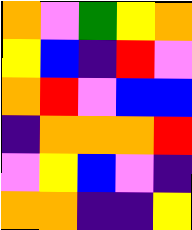[["orange", "violet", "green", "yellow", "orange"], ["yellow", "blue", "indigo", "red", "violet"], ["orange", "red", "violet", "blue", "blue"], ["indigo", "orange", "orange", "orange", "red"], ["violet", "yellow", "blue", "violet", "indigo"], ["orange", "orange", "indigo", "indigo", "yellow"]]